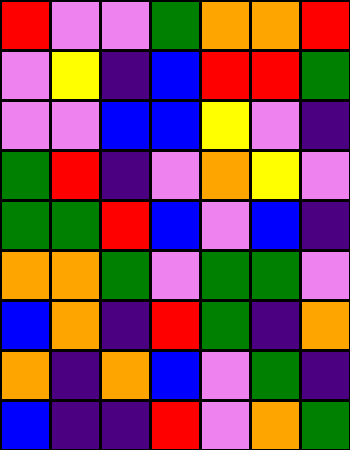[["red", "violet", "violet", "green", "orange", "orange", "red"], ["violet", "yellow", "indigo", "blue", "red", "red", "green"], ["violet", "violet", "blue", "blue", "yellow", "violet", "indigo"], ["green", "red", "indigo", "violet", "orange", "yellow", "violet"], ["green", "green", "red", "blue", "violet", "blue", "indigo"], ["orange", "orange", "green", "violet", "green", "green", "violet"], ["blue", "orange", "indigo", "red", "green", "indigo", "orange"], ["orange", "indigo", "orange", "blue", "violet", "green", "indigo"], ["blue", "indigo", "indigo", "red", "violet", "orange", "green"]]